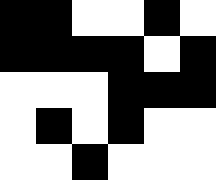[["black", "black", "white", "white", "black", "white"], ["black", "black", "black", "black", "white", "black"], ["white", "white", "white", "black", "black", "black"], ["white", "black", "white", "black", "white", "white"], ["white", "white", "black", "white", "white", "white"]]